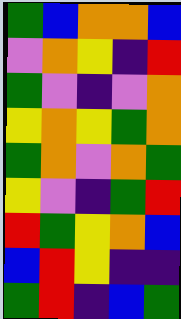[["green", "blue", "orange", "orange", "blue"], ["violet", "orange", "yellow", "indigo", "red"], ["green", "violet", "indigo", "violet", "orange"], ["yellow", "orange", "yellow", "green", "orange"], ["green", "orange", "violet", "orange", "green"], ["yellow", "violet", "indigo", "green", "red"], ["red", "green", "yellow", "orange", "blue"], ["blue", "red", "yellow", "indigo", "indigo"], ["green", "red", "indigo", "blue", "green"]]